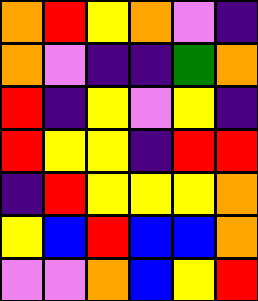[["orange", "red", "yellow", "orange", "violet", "indigo"], ["orange", "violet", "indigo", "indigo", "green", "orange"], ["red", "indigo", "yellow", "violet", "yellow", "indigo"], ["red", "yellow", "yellow", "indigo", "red", "red"], ["indigo", "red", "yellow", "yellow", "yellow", "orange"], ["yellow", "blue", "red", "blue", "blue", "orange"], ["violet", "violet", "orange", "blue", "yellow", "red"]]